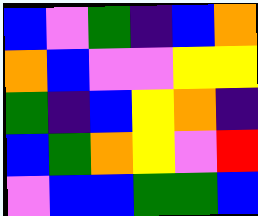[["blue", "violet", "green", "indigo", "blue", "orange"], ["orange", "blue", "violet", "violet", "yellow", "yellow"], ["green", "indigo", "blue", "yellow", "orange", "indigo"], ["blue", "green", "orange", "yellow", "violet", "red"], ["violet", "blue", "blue", "green", "green", "blue"]]